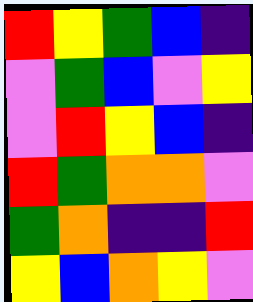[["red", "yellow", "green", "blue", "indigo"], ["violet", "green", "blue", "violet", "yellow"], ["violet", "red", "yellow", "blue", "indigo"], ["red", "green", "orange", "orange", "violet"], ["green", "orange", "indigo", "indigo", "red"], ["yellow", "blue", "orange", "yellow", "violet"]]